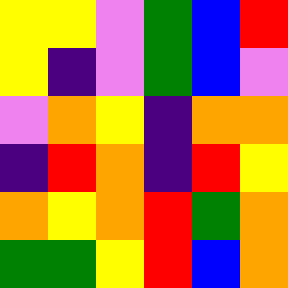[["yellow", "yellow", "violet", "green", "blue", "red"], ["yellow", "indigo", "violet", "green", "blue", "violet"], ["violet", "orange", "yellow", "indigo", "orange", "orange"], ["indigo", "red", "orange", "indigo", "red", "yellow"], ["orange", "yellow", "orange", "red", "green", "orange"], ["green", "green", "yellow", "red", "blue", "orange"]]